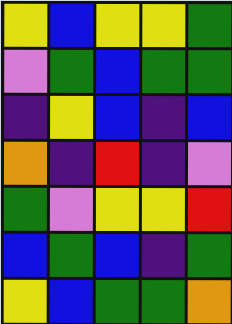[["yellow", "blue", "yellow", "yellow", "green"], ["violet", "green", "blue", "green", "green"], ["indigo", "yellow", "blue", "indigo", "blue"], ["orange", "indigo", "red", "indigo", "violet"], ["green", "violet", "yellow", "yellow", "red"], ["blue", "green", "blue", "indigo", "green"], ["yellow", "blue", "green", "green", "orange"]]